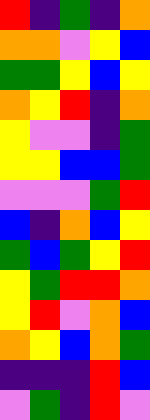[["red", "indigo", "green", "indigo", "orange"], ["orange", "orange", "violet", "yellow", "blue"], ["green", "green", "yellow", "blue", "yellow"], ["orange", "yellow", "red", "indigo", "orange"], ["yellow", "violet", "violet", "indigo", "green"], ["yellow", "yellow", "blue", "blue", "green"], ["violet", "violet", "violet", "green", "red"], ["blue", "indigo", "orange", "blue", "yellow"], ["green", "blue", "green", "yellow", "red"], ["yellow", "green", "red", "red", "orange"], ["yellow", "red", "violet", "orange", "blue"], ["orange", "yellow", "blue", "orange", "green"], ["indigo", "indigo", "indigo", "red", "blue"], ["violet", "green", "indigo", "red", "violet"]]